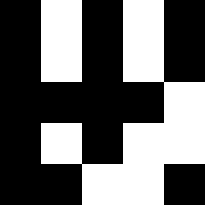[["black", "white", "black", "white", "black"], ["black", "white", "black", "white", "black"], ["black", "black", "black", "black", "white"], ["black", "white", "black", "white", "white"], ["black", "black", "white", "white", "black"]]